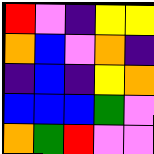[["red", "violet", "indigo", "yellow", "yellow"], ["orange", "blue", "violet", "orange", "indigo"], ["indigo", "blue", "indigo", "yellow", "orange"], ["blue", "blue", "blue", "green", "violet"], ["orange", "green", "red", "violet", "violet"]]